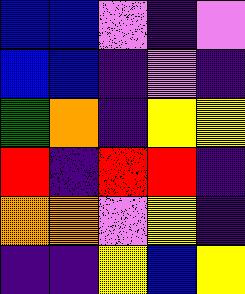[["blue", "blue", "violet", "indigo", "violet"], ["blue", "blue", "indigo", "violet", "indigo"], ["green", "orange", "indigo", "yellow", "yellow"], ["red", "indigo", "red", "red", "indigo"], ["orange", "orange", "violet", "yellow", "indigo"], ["indigo", "indigo", "yellow", "blue", "yellow"]]